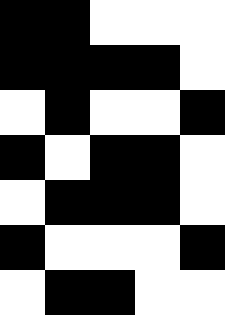[["black", "black", "white", "white", "white"], ["black", "black", "black", "black", "white"], ["white", "black", "white", "white", "black"], ["black", "white", "black", "black", "white"], ["white", "black", "black", "black", "white"], ["black", "white", "white", "white", "black"], ["white", "black", "black", "white", "white"]]